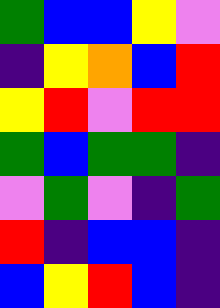[["green", "blue", "blue", "yellow", "violet"], ["indigo", "yellow", "orange", "blue", "red"], ["yellow", "red", "violet", "red", "red"], ["green", "blue", "green", "green", "indigo"], ["violet", "green", "violet", "indigo", "green"], ["red", "indigo", "blue", "blue", "indigo"], ["blue", "yellow", "red", "blue", "indigo"]]